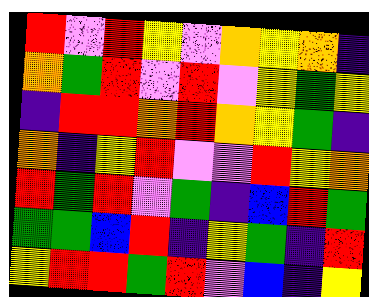[["red", "violet", "red", "yellow", "violet", "orange", "yellow", "orange", "indigo"], ["orange", "green", "red", "violet", "red", "violet", "yellow", "green", "yellow"], ["indigo", "red", "red", "orange", "red", "orange", "yellow", "green", "indigo"], ["orange", "indigo", "yellow", "red", "violet", "violet", "red", "yellow", "orange"], ["red", "green", "red", "violet", "green", "indigo", "blue", "red", "green"], ["green", "green", "blue", "red", "indigo", "yellow", "green", "indigo", "red"], ["yellow", "red", "red", "green", "red", "violet", "blue", "indigo", "yellow"]]